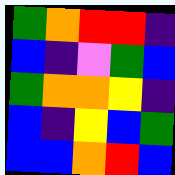[["green", "orange", "red", "red", "indigo"], ["blue", "indigo", "violet", "green", "blue"], ["green", "orange", "orange", "yellow", "indigo"], ["blue", "indigo", "yellow", "blue", "green"], ["blue", "blue", "orange", "red", "blue"]]